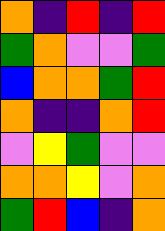[["orange", "indigo", "red", "indigo", "red"], ["green", "orange", "violet", "violet", "green"], ["blue", "orange", "orange", "green", "red"], ["orange", "indigo", "indigo", "orange", "red"], ["violet", "yellow", "green", "violet", "violet"], ["orange", "orange", "yellow", "violet", "orange"], ["green", "red", "blue", "indigo", "orange"]]